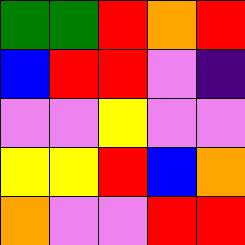[["green", "green", "red", "orange", "red"], ["blue", "red", "red", "violet", "indigo"], ["violet", "violet", "yellow", "violet", "violet"], ["yellow", "yellow", "red", "blue", "orange"], ["orange", "violet", "violet", "red", "red"]]